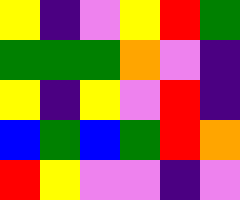[["yellow", "indigo", "violet", "yellow", "red", "green"], ["green", "green", "green", "orange", "violet", "indigo"], ["yellow", "indigo", "yellow", "violet", "red", "indigo"], ["blue", "green", "blue", "green", "red", "orange"], ["red", "yellow", "violet", "violet", "indigo", "violet"]]